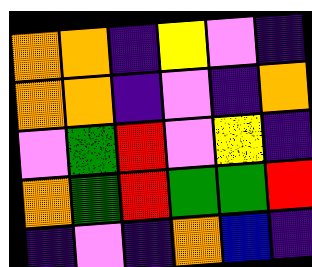[["orange", "orange", "indigo", "yellow", "violet", "indigo"], ["orange", "orange", "indigo", "violet", "indigo", "orange"], ["violet", "green", "red", "violet", "yellow", "indigo"], ["orange", "green", "red", "green", "green", "red"], ["indigo", "violet", "indigo", "orange", "blue", "indigo"]]